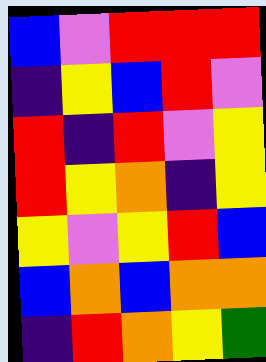[["blue", "violet", "red", "red", "red"], ["indigo", "yellow", "blue", "red", "violet"], ["red", "indigo", "red", "violet", "yellow"], ["red", "yellow", "orange", "indigo", "yellow"], ["yellow", "violet", "yellow", "red", "blue"], ["blue", "orange", "blue", "orange", "orange"], ["indigo", "red", "orange", "yellow", "green"]]